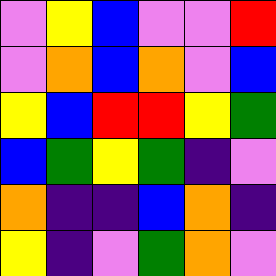[["violet", "yellow", "blue", "violet", "violet", "red"], ["violet", "orange", "blue", "orange", "violet", "blue"], ["yellow", "blue", "red", "red", "yellow", "green"], ["blue", "green", "yellow", "green", "indigo", "violet"], ["orange", "indigo", "indigo", "blue", "orange", "indigo"], ["yellow", "indigo", "violet", "green", "orange", "violet"]]